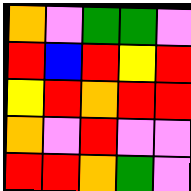[["orange", "violet", "green", "green", "violet"], ["red", "blue", "red", "yellow", "red"], ["yellow", "red", "orange", "red", "red"], ["orange", "violet", "red", "violet", "violet"], ["red", "red", "orange", "green", "violet"]]